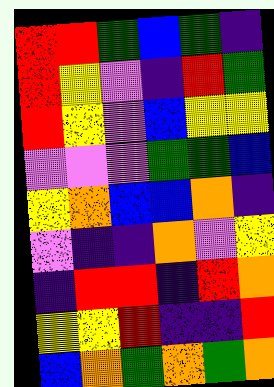[["red", "red", "green", "blue", "green", "indigo"], ["red", "yellow", "violet", "indigo", "red", "green"], ["red", "yellow", "violet", "blue", "yellow", "yellow"], ["violet", "violet", "violet", "green", "green", "blue"], ["yellow", "orange", "blue", "blue", "orange", "indigo"], ["violet", "indigo", "indigo", "orange", "violet", "yellow"], ["indigo", "red", "red", "indigo", "red", "orange"], ["yellow", "yellow", "red", "indigo", "indigo", "red"], ["blue", "orange", "green", "orange", "green", "orange"]]